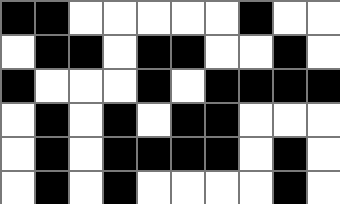[["black", "black", "white", "white", "white", "white", "white", "black", "white", "white"], ["white", "black", "black", "white", "black", "black", "white", "white", "black", "white"], ["black", "white", "white", "white", "black", "white", "black", "black", "black", "black"], ["white", "black", "white", "black", "white", "black", "black", "white", "white", "white"], ["white", "black", "white", "black", "black", "black", "black", "white", "black", "white"], ["white", "black", "white", "black", "white", "white", "white", "white", "black", "white"]]